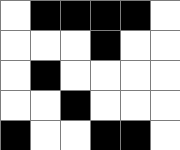[["white", "black", "black", "black", "black", "white"], ["white", "white", "white", "black", "white", "white"], ["white", "black", "white", "white", "white", "white"], ["white", "white", "black", "white", "white", "white"], ["black", "white", "white", "black", "black", "white"]]